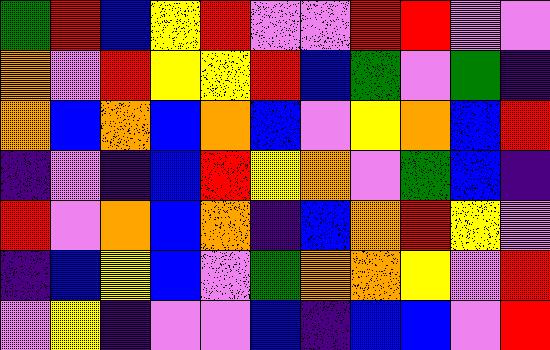[["green", "red", "blue", "yellow", "red", "violet", "violet", "red", "red", "violet", "violet"], ["orange", "violet", "red", "yellow", "yellow", "red", "blue", "green", "violet", "green", "indigo"], ["orange", "blue", "orange", "blue", "orange", "blue", "violet", "yellow", "orange", "blue", "red"], ["indigo", "violet", "indigo", "blue", "red", "yellow", "orange", "violet", "green", "blue", "indigo"], ["red", "violet", "orange", "blue", "orange", "indigo", "blue", "orange", "red", "yellow", "violet"], ["indigo", "blue", "yellow", "blue", "violet", "green", "orange", "orange", "yellow", "violet", "red"], ["violet", "yellow", "indigo", "violet", "violet", "blue", "indigo", "blue", "blue", "violet", "red"]]